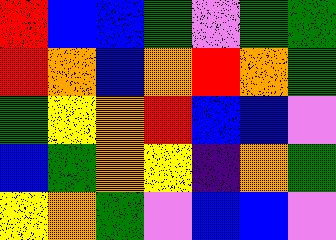[["red", "blue", "blue", "green", "violet", "green", "green"], ["red", "orange", "blue", "orange", "red", "orange", "green"], ["green", "yellow", "orange", "red", "blue", "blue", "violet"], ["blue", "green", "orange", "yellow", "indigo", "orange", "green"], ["yellow", "orange", "green", "violet", "blue", "blue", "violet"]]